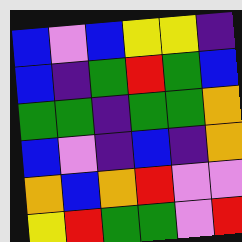[["blue", "violet", "blue", "yellow", "yellow", "indigo"], ["blue", "indigo", "green", "red", "green", "blue"], ["green", "green", "indigo", "green", "green", "orange"], ["blue", "violet", "indigo", "blue", "indigo", "orange"], ["orange", "blue", "orange", "red", "violet", "violet"], ["yellow", "red", "green", "green", "violet", "red"]]